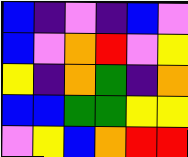[["blue", "indigo", "violet", "indigo", "blue", "violet"], ["blue", "violet", "orange", "red", "violet", "yellow"], ["yellow", "indigo", "orange", "green", "indigo", "orange"], ["blue", "blue", "green", "green", "yellow", "yellow"], ["violet", "yellow", "blue", "orange", "red", "red"]]